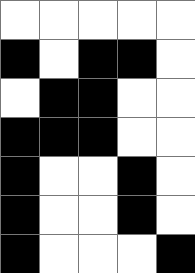[["white", "white", "white", "white", "white"], ["black", "white", "black", "black", "white"], ["white", "black", "black", "white", "white"], ["black", "black", "black", "white", "white"], ["black", "white", "white", "black", "white"], ["black", "white", "white", "black", "white"], ["black", "white", "white", "white", "black"]]